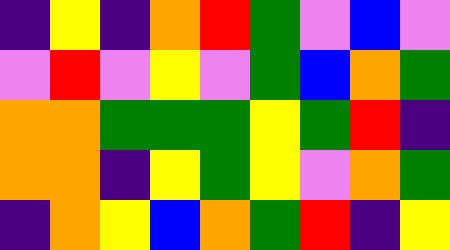[["indigo", "yellow", "indigo", "orange", "red", "green", "violet", "blue", "violet"], ["violet", "red", "violet", "yellow", "violet", "green", "blue", "orange", "green"], ["orange", "orange", "green", "green", "green", "yellow", "green", "red", "indigo"], ["orange", "orange", "indigo", "yellow", "green", "yellow", "violet", "orange", "green"], ["indigo", "orange", "yellow", "blue", "orange", "green", "red", "indigo", "yellow"]]